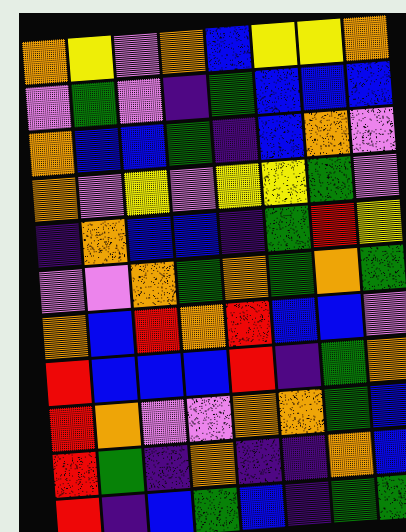[["orange", "yellow", "violet", "orange", "blue", "yellow", "yellow", "orange"], ["violet", "green", "violet", "indigo", "green", "blue", "blue", "blue"], ["orange", "blue", "blue", "green", "indigo", "blue", "orange", "violet"], ["orange", "violet", "yellow", "violet", "yellow", "yellow", "green", "violet"], ["indigo", "orange", "blue", "blue", "indigo", "green", "red", "yellow"], ["violet", "violet", "orange", "green", "orange", "green", "orange", "green"], ["orange", "blue", "red", "orange", "red", "blue", "blue", "violet"], ["red", "blue", "blue", "blue", "red", "indigo", "green", "orange"], ["red", "orange", "violet", "violet", "orange", "orange", "green", "blue"], ["red", "green", "indigo", "orange", "indigo", "indigo", "orange", "blue"], ["red", "indigo", "blue", "green", "blue", "indigo", "green", "green"]]